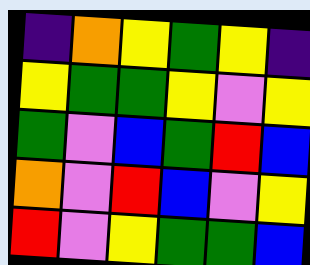[["indigo", "orange", "yellow", "green", "yellow", "indigo"], ["yellow", "green", "green", "yellow", "violet", "yellow"], ["green", "violet", "blue", "green", "red", "blue"], ["orange", "violet", "red", "blue", "violet", "yellow"], ["red", "violet", "yellow", "green", "green", "blue"]]